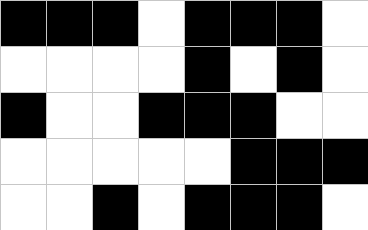[["black", "black", "black", "white", "black", "black", "black", "white"], ["white", "white", "white", "white", "black", "white", "black", "white"], ["black", "white", "white", "black", "black", "black", "white", "white"], ["white", "white", "white", "white", "white", "black", "black", "black"], ["white", "white", "black", "white", "black", "black", "black", "white"]]